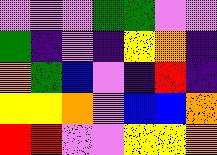[["violet", "violet", "violet", "green", "green", "violet", "violet"], ["green", "indigo", "violet", "indigo", "yellow", "orange", "indigo"], ["orange", "green", "blue", "violet", "indigo", "red", "indigo"], ["yellow", "yellow", "orange", "violet", "blue", "blue", "orange"], ["red", "red", "violet", "violet", "yellow", "yellow", "orange"]]